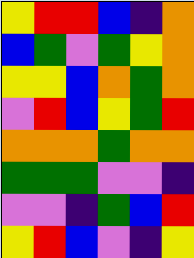[["yellow", "red", "red", "blue", "indigo", "orange"], ["blue", "green", "violet", "green", "yellow", "orange"], ["yellow", "yellow", "blue", "orange", "green", "orange"], ["violet", "red", "blue", "yellow", "green", "red"], ["orange", "orange", "orange", "green", "orange", "orange"], ["green", "green", "green", "violet", "violet", "indigo"], ["violet", "violet", "indigo", "green", "blue", "red"], ["yellow", "red", "blue", "violet", "indigo", "yellow"]]